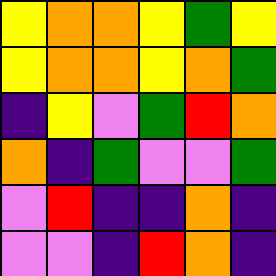[["yellow", "orange", "orange", "yellow", "green", "yellow"], ["yellow", "orange", "orange", "yellow", "orange", "green"], ["indigo", "yellow", "violet", "green", "red", "orange"], ["orange", "indigo", "green", "violet", "violet", "green"], ["violet", "red", "indigo", "indigo", "orange", "indigo"], ["violet", "violet", "indigo", "red", "orange", "indigo"]]